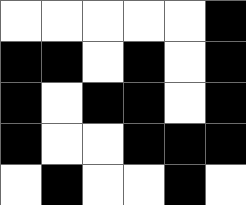[["white", "white", "white", "white", "white", "black"], ["black", "black", "white", "black", "white", "black"], ["black", "white", "black", "black", "white", "black"], ["black", "white", "white", "black", "black", "black"], ["white", "black", "white", "white", "black", "white"]]